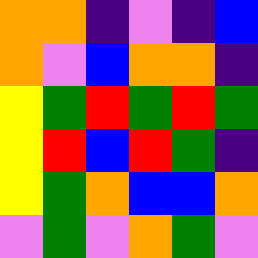[["orange", "orange", "indigo", "violet", "indigo", "blue"], ["orange", "violet", "blue", "orange", "orange", "indigo"], ["yellow", "green", "red", "green", "red", "green"], ["yellow", "red", "blue", "red", "green", "indigo"], ["yellow", "green", "orange", "blue", "blue", "orange"], ["violet", "green", "violet", "orange", "green", "violet"]]